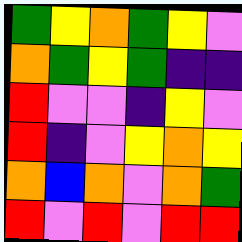[["green", "yellow", "orange", "green", "yellow", "violet"], ["orange", "green", "yellow", "green", "indigo", "indigo"], ["red", "violet", "violet", "indigo", "yellow", "violet"], ["red", "indigo", "violet", "yellow", "orange", "yellow"], ["orange", "blue", "orange", "violet", "orange", "green"], ["red", "violet", "red", "violet", "red", "red"]]